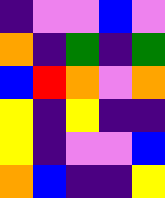[["indigo", "violet", "violet", "blue", "violet"], ["orange", "indigo", "green", "indigo", "green"], ["blue", "red", "orange", "violet", "orange"], ["yellow", "indigo", "yellow", "indigo", "indigo"], ["yellow", "indigo", "violet", "violet", "blue"], ["orange", "blue", "indigo", "indigo", "yellow"]]